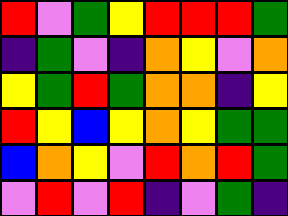[["red", "violet", "green", "yellow", "red", "red", "red", "green"], ["indigo", "green", "violet", "indigo", "orange", "yellow", "violet", "orange"], ["yellow", "green", "red", "green", "orange", "orange", "indigo", "yellow"], ["red", "yellow", "blue", "yellow", "orange", "yellow", "green", "green"], ["blue", "orange", "yellow", "violet", "red", "orange", "red", "green"], ["violet", "red", "violet", "red", "indigo", "violet", "green", "indigo"]]